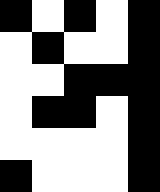[["black", "white", "black", "white", "black"], ["white", "black", "white", "white", "black"], ["white", "white", "black", "black", "black"], ["white", "black", "black", "white", "black"], ["white", "white", "white", "white", "black"], ["black", "white", "white", "white", "black"]]